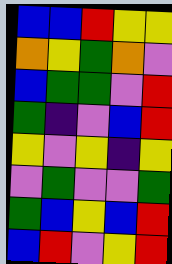[["blue", "blue", "red", "yellow", "yellow"], ["orange", "yellow", "green", "orange", "violet"], ["blue", "green", "green", "violet", "red"], ["green", "indigo", "violet", "blue", "red"], ["yellow", "violet", "yellow", "indigo", "yellow"], ["violet", "green", "violet", "violet", "green"], ["green", "blue", "yellow", "blue", "red"], ["blue", "red", "violet", "yellow", "red"]]